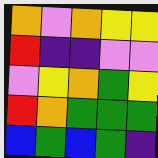[["orange", "violet", "orange", "yellow", "yellow"], ["red", "indigo", "indigo", "violet", "violet"], ["violet", "yellow", "orange", "green", "yellow"], ["red", "orange", "green", "green", "green"], ["blue", "green", "blue", "green", "indigo"]]